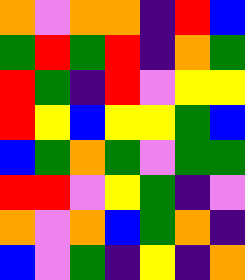[["orange", "violet", "orange", "orange", "indigo", "red", "blue"], ["green", "red", "green", "red", "indigo", "orange", "green"], ["red", "green", "indigo", "red", "violet", "yellow", "yellow"], ["red", "yellow", "blue", "yellow", "yellow", "green", "blue"], ["blue", "green", "orange", "green", "violet", "green", "green"], ["red", "red", "violet", "yellow", "green", "indigo", "violet"], ["orange", "violet", "orange", "blue", "green", "orange", "indigo"], ["blue", "violet", "green", "indigo", "yellow", "indigo", "orange"]]